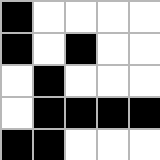[["black", "white", "white", "white", "white"], ["black", "white", "black", "white", "white"], ["white", "black", "white", "white", "white"], ["white", "black", "black", "black", "black"], ["black", "black", "white", "white", "white"]]